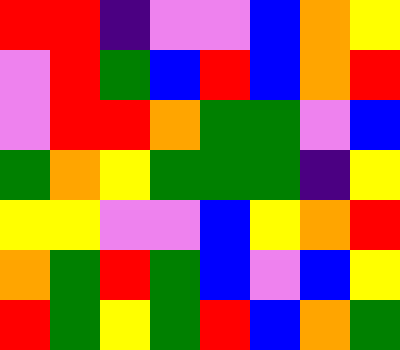[["red", "red", "indigo", "violet", "violet", "blue", "orange", "yellow"], ["violet", "red", "green", "blue", "red", "blue", "orange", "red"], ["violet", "red", "red", "orange", "green", "green", "violet", "blue"], ["green", "orange", "yellow", "green", "green", "green", "indigo", "yellow"], ["yellow", "yellow", "violet", "violet", "blue", "yellow", "orange", "red"], ["orange", "green", "red", "green", "blue", "violet", "blue", "yellow"], ["red", "green", "yellow", "green", "red", "blue", "orange", "green"]]